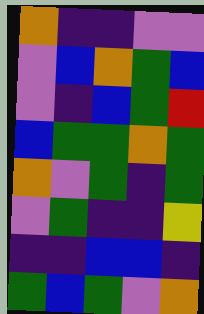[["orange", "indigo", "indigo", "violet", "violet"], ["violet", "blue", "orange", "green", "blue"], ["violet", "indigo", "blue", "green", "red"], ["blue", "green", "green", "orange", "green"], ["orange", "violet", "green", "indigo", "green"], ["violet", "green", "indigo", "indigo", "yellow"], ["indigo", "indigo", "blue", "blue", "indigo"], ["green", "blue", "green", "violet", "orange"]]